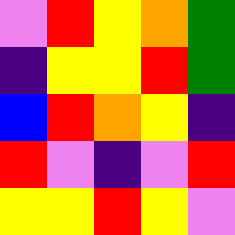[["violet", "red", "yellow", "orange", "green"], ["indigo", "yellow", "yellow", "red", "green"], ["blue", "red", "orange", "yellow", "indigo"], ["red", "violet", "indigo", "violet", "red"], ["yellow", "yellow", "red", "yellow", "violet"]]